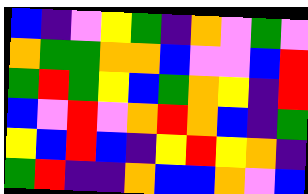[["blue", "indigo", "violet", "yellow", "green", "indigo", "orange", "violet", "green", "violet"], ["orange", "green", "green", "orange", "orange", "blue", "violet", "violet", "blue", "red"], ["green", "red", "green", "yellow", "blue", "green", "orange", "yellow", "indigo", "red"], ["blue", "violet", "red", "violet", "orange", "red", "orange", "blue", "indigo", "green"], ["yellow", "blue", "red", "blue", "indigo", "yellow", "red", "yellow", "orange", "indigo"], ["green", "red", "indigo", "indigo", "orange", "blue", "blue", "orange", "violet", "blue"]]